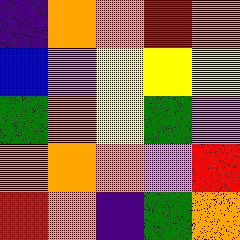[["indigo", "orange", "orange", "red", "orange"], ["blue", "violet", "yellow", "yellow", "yellow"], ["green", "orange", "yellow", "green", "violet"], ["orange", "orange", "orange", "violet", "red"], ["red", "orange", "indigo", "green", "orange"]]